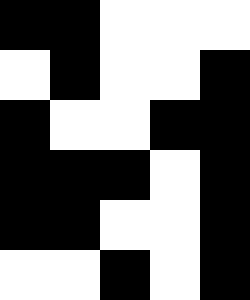[["black", "black", "white", "white", "white"], ["white", "black", "white", "white", "black"], ["black", "white", "white", "black", "black"], ["black", "black", "black", "white", "black"], ["black", "black", "white", "white", "black"], ["white", "white", "black", "white", "black"]]